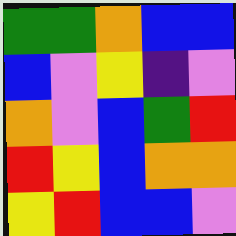[["green", "green", "orange", "blue", "blue"], ["blue", "violet", "yellow", "indigo", "violet"], ["orange", "violet", "blue", "green", "red"], ["red", "yellow", "blue", "orange", "orange"], ["yellow", "red", "blue", "blue", "violet"]]